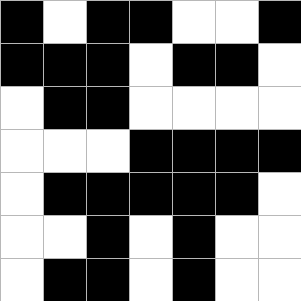[["black", "white", "black", "black", "white", "white", "black"], ["black", "black", "black", "white", "black", "black", "white"], ["white", "black", "black", "white", "white", "white", "white"], ["white", "white", "white", "black", "black", "black", "black"], ["white", "black", "black", "black", "black", "black", "white"], ["white", "white", "black", "white", "black", "white", "white"], ["white", "black", "black", "white", "black", "white", "white"]]